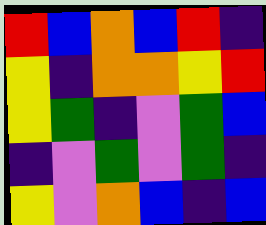[["red", "blue", "orange", "blue", "red", "indigo"], ["yellow", "indigo", "orange", "orange", "yellow", "red"], ["yellow", "green", "indigo", "violet", "green", "blue"], ["indigo", "violet", "green", "violet", "green", "indigo"], ["yellow", "violet", "orange", "blue", "indigo", "blue"]]